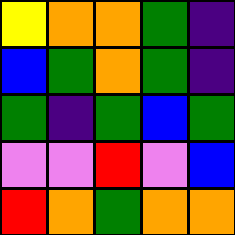[["yellow", "orange", "orange", "green", "indigo"], ["blue", "green", "orange", "green", "indigo"], ["green", "indigo", "green", "blue", "green"], ["violet", "violet", "red", "violet", "blue"], ["red", "orange", "green", "orange", "orange"]]